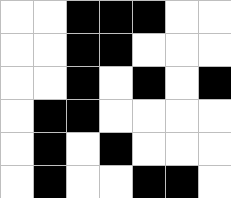[["white", "white", "black", "black", "black", "white", "white"], ["white", "white", "black", "black", "white", "white", "white"], ["white", "white", "black", "white", "black", "white", "black"], ["white", "black", "black", "white", "white", "white", "white"], ["white", "black", "white", "black", "white", "white", "white"], ["white", "black", "white", "white", "black", "black", "white"]]